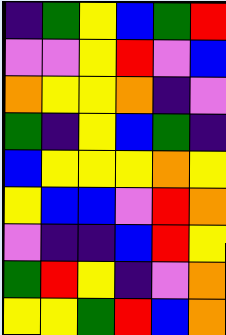[["indigo", "green", "yellow", "blue", "green", "red"], ["violet", "violet", "yellow", "red", "violet", "blue"], ["orange", "yellow", "yellow", "orange", "indigo", "violet"], ["green", "indigo", "yellow", "blue", "green", "indigo"], ["blue", "yellow", "yellow", "yellow", "orange", "yellow"], ["yellow", "blue", "blue", "violet", "red", "orange"], ["violet", "indigo", "indigo", "blue", "red", "yellow"], ["green", "red", "yellow", "indigo", "violet", "orange"], ["yellow", "yellow", "green", "red", "blue", "orange"]]